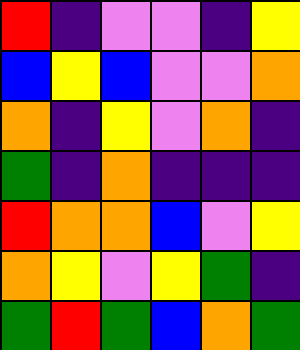[["red", "indigo", "violet", "violet", "indigo", "yellow"], ["blue", "yellow", "blue", "violet", "violet", "orange"], ["orange", "indigo", "yellow", "violet", "orange", "indigo"], ["green", "indigo", "orange", "indigo", "indigo", "indigo"], ["red", "orange", "orange", "blue", "violet", "yellow"], ["orange", "yellow", "violet", "yellow", "green", "indigo"], ["green", "red", "green", "blue", "orange", "green"]]